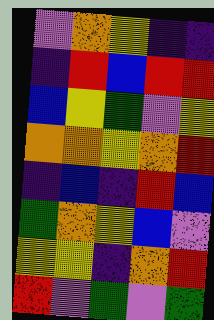[["violet", "orange", "yellow", "indigo", "indigo"], ["indigo", "red", "blue", "red", "red"], ["blue", "yellow", "green", "violet", "yellow"], ["orange", "orange", "yellow", "orange", "red"], ["indigo", "blue", "indigo", "red", "blue"], ["green", "orange", "yellow", "blue", "violet"], ["yellow", "yellow", "indigo", "orange", "red"], ["red", "violet", "green", "violet", "green"]]